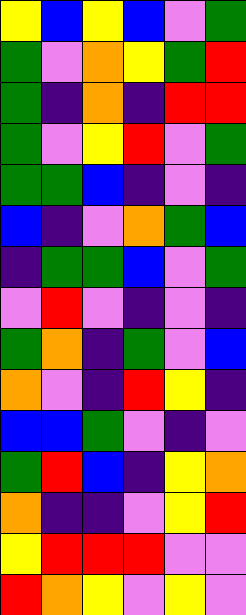[["yellow", "blue", "yellow", "blue", "violet", "green"], ["green", "violet", "orange", "yellow", "green", "red"], ["green", "indigo", "orange", "indigo", "red", "red"], ["green", "violet", "yellow", "red", "violet", "green"], ["green", "green", "blue", "indigo", "violet", "indigo"], ["blue", "indigo", "violet", "orange", "green", "blue"], ["indigo", "green", "green", "blue", "violet", "green"], ["violet", "red", "violet", "indigo", "violet", "indigo"], ["green", "orange", "indigo", "green", "violet", "blue"], ["orange", "violet", "indigo", "red", "yellow", "indigo"], ["blue", "blue", "green", "violet", "indigo", "violet"], ["green", "red", "blue", "indigo", "yellow", "orange"], ["orange", "indigo", "indigo", "violet", "yellow", "red"], ["yellow", "red", "red", "red", "violet", "violet"], ["red", "orange", "yellow", "violet", "yellow", "violet"]]